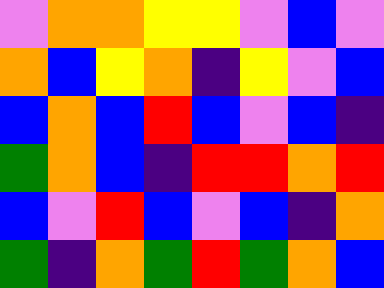[["violet", "orange", "orange", "yellow", "yellow", "violet", "blue", "violet"], ["orange", "blue", "yellow", "orange", "indigo", "yellow", "violet", "blue"], ["blue", "orange", "blue", "red", "blue", "violet", "blue", "indigo"], ["green", "orange", "blue", "indigo", "red", "red", "orange", "red"], ["blue", "violet", "red", "blue", "violet", "blue", "indigo", "orange"], ["green", "indigo", "orange", "green", "red", "green", "orange", "blue"]]